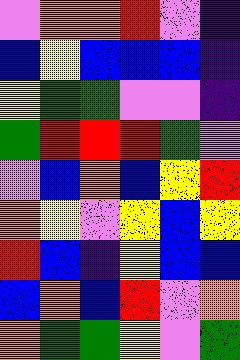[["violet", "orange", "orange", "red", "violet", "indigo"], ["blue", "yellow", "blue", "blue", "blue", "indigo"], ["yellow", "green", "green", "violet", "violet", "indigo"], ["green", "red", "red", "red", "green", "violet"], ["violet", "blue", "orange", "blue", "yellow", "red"], ["orange", "yellow", "violet", "yellow", "blue", "yellow"], ["red", "blue", "indigo", "yellow", "blue", "blue"], ["blue", "orange", "blue", "red", "violet", "orange"], ["orange", "green", "green", "yellow", "violet", "green"]]